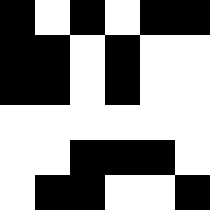[["black", "white", "black", "white", "black", "black"], ["black", "black", "white", "black", "white", "white"], ["black", "black", "white", "black", "white", "white"], ["white", "white", "white", "white", "white", "white"], ["white", "white", "black", "black", "black", "white"], ["white", "black", "black", "white", "white", "black"]]